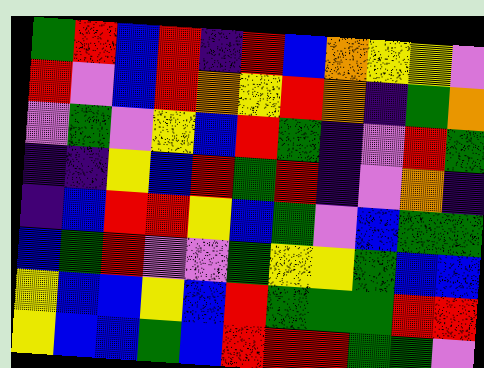[["green", "red", "blue", "red", "indigo", "red", "blue", "orange", "yellow", "yellow", "violet"], ["red", "violet", "blue", "red", "orange", "yellow", "red", "orange", "indigo", "green", "orange"], ["violet", "green", "violet", "yellow", "blue", "red", "green", "indigo", "violet", "red", "green"], ["indigo", "indigo", "yellow", "blue", "red", "green", "red", "indigo", "violet", "orange", "indigo"], ["indigo", "blue", "red", "red", "yellow", "blue", "green", "violet", "blue", "green", "green"], ["blue", "green", "red", "violet", "violet", "green", "yellow", "yellow", "green", "blue", "blue"], ["yellow", "blue", "blue", "yellow", "blue", "red", "green", "green", "green", "red", "red"], ["yellow", "blue", "blue", "green", "blue", "red", "red", "red", "green", "green", "violet"]]